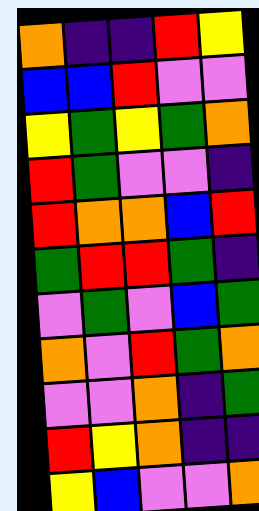[["orange", "indigo", "indigo", "red", "yellow"], ["blue", "blue", "red", "violet", "violet"], ["yellow", "green", "yellow", "green", "orange"], ["red", "green", "violet", "violet", "indigo"], ["red", "orange", "orange", "blue", "red"], ["green", "red", "red", "green", "indigo"], ["violet", "green", "violet", "blue", "green"], ["orange", "violet", "red", "green", "orange"], ["violet", "violet", "orange", "indigo", "green"], ["red", "yellow", "orange", "indigo", "indigo"], ["yellow", "blue", "violet", "violet", "orange"]]